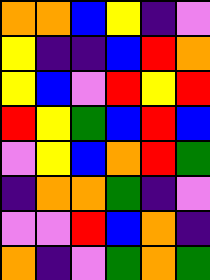[["orange", "orange", "blue", "yellow", "indigo", "violet"], ["yellow", "indigo", "indigo", "blue", "red", "orange"], ["yellow", "blue", "violet", "red", "yellow", "red"], ["red", "yellow", "green", "blue", "red", "blue"], ["violet", "yellow", "blue", "orange", "red", "green"], ["indigo", "orange", "orange", "green", "indigo", "violet"], ["violet", "violet", "red", "blue", "orange", "indigo"], ["orange", "indigo", "violet", "green", "orange", "green"]]